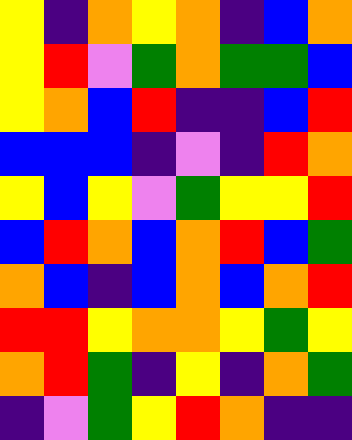[["yellow", "indigo", "orange", "yellow", "orange", "indigo", "blue", "orange"], ["yellow", "red", "violet", "green", "orange", "green", "green", "blue"], ["yellow", "orange", "blue", "red", "indigo", "indigo", "blue", "red"], ["blue", "blue", "blue", "indigo", "violet", "indigo", "red", "orange"], ["yellow", "blue", "yellow", "violet", "green", "yellow", "yellow", "red"], ["blue", "red", "orange", "blue", "orange", "red", "blue", "green"], ["orange", "blue", "indigo", "blue", "orange", "blue", "orange", "red"], ["red", "red", "yellow", "orange", "orange", "yellow", "green", "yellow"], ["orange", "red", "green", "indigo", "yellow", "indigo", "orange", "green"], ["indigo", "violet", "green", "yellow", "red", "orange", "indigo", "indigo"]]